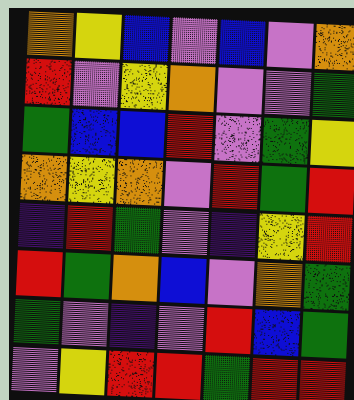[["orange", "yellow", "blue", "violet", "blue", "violet", "orange"], ["red", "violet", "yellow", "orange", "violet", "violet", "green"], ["green", "blue", "blue", "red", "violet", "green", "yellow"], ["orange", "yellow", "orange", "violet", "red", "green", "red"], ["indigo", "red", "green", "violet", "indigo", "yellow", "red"], ["red", "green", "orange", "blue", "violet", "orange", "green"], ["green", "violet", "indigo", "violet", "red", "blue", "green"], ["violet", "yellow", "red", "red", "green", "red", "red"]]